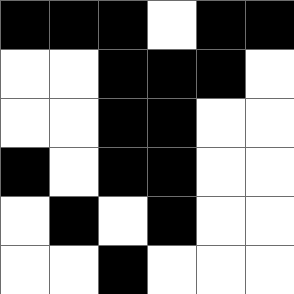[["black", "black", "black", "white", "black", "black"], ["white", "white", "black", "black", "black", "white"], ["white", "white", "black", "black", "white", "white"], ["black", "white", "black", "black", "white", "white"], ["white", "black", "white", "black", "white", "white"], ["white", "white", "black", "white", "white", "white"]]